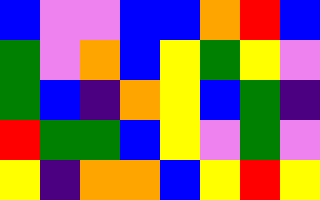[["blue", "violet", "violet", "blue", "blue", "orange", "red", "blue"], ["green", "violet", "orange", "blue", "yellow", "green", "yellow", "violet"], ["green", "blue", "indigo", "orange", "yellow", "blue", "green", "indigo"], ["red", "green", "green", "blue", "yellow", "violet", "green", "violet"], ["yellow", "indigo", "orange", "orange", "blue", "yellow", "red", "yellow"]]